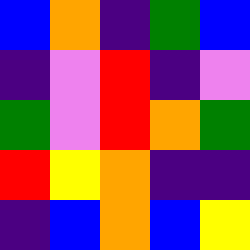[["blue", "orange", "indigo", "green", "blue"], ["indigo", "violet", "red", "indigo", "violet"], ["green", "violet", "red", "orange", "green"], ["red", "yellow", "orange", "indigo", "indigo"], ["indigo", "blue", "orange", "blue", "yellow"]]